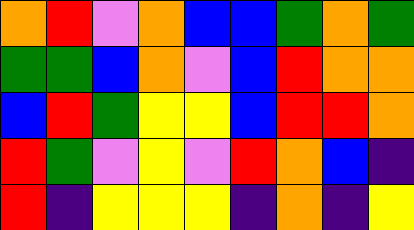[["orange", "red", "violet", "orange", "blue", "blue", "green", "orange", "green"], ["green", "green", "blue", "orange", "violet", "blue", "red", "orange", "orange"], ["blue", "red", "green", "yellow", "yellow", "blue", "red", "red", "orange"], ["red", "green", "violet", "yellow", "violet", "red", "orange", "blue", "indigo"], ["red", "indigo", "yellow", "yellow", "yellow", "indigo", "orange", "indigo", "yellow"]]